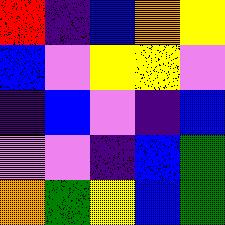[["red", "indigo", "blue", "orange", "yellow"], ["blue", "violet", "yellow", "yellow", "violet"], ["indigo", "blue", "violet", "indigo", "blue"], ["violet", "violet", "indigo", "blue", "green"], ["orange", "green", "yellow", "blue", "green"]]